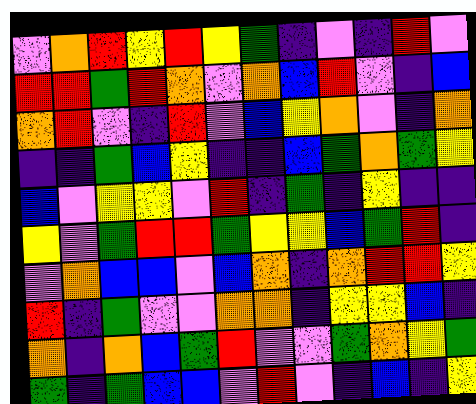[["violet", "orange", "red", "yellow", "red", "yellow", "green", "indigo", "violet", "indigo", "red", "violet"], ["red", "red", "green", "red", "orange", "violet", "orange", "blue", "red", "violet", "indigo", "blue"], ["orange", "red", "violet", "indigo", "red", "violet", "blue", "yellow", "orange", "violet", "indigo", "orange"], ["indigo", "indigo", "green", "blue", "yellow", "indigo", "indigo", "blue", "green", "orange", "green", "yellow"], ["blue", "violet", "yellow", "yellow", "violet", "red", "indigo", "green", "indigo", "yellow", "indigo", "indigo"], ["yellow", "violet", "green", "red", "red", "green", "yellow", "yellow", "blue", "green", "red", "indigo"], ["violet", "orange", "blue", "blue", "violet", "blue", "orange", "indigo", "orange", "red", "red", "yellow"], ["red", "indigo", "green", "violet", "violet", "orange", "orange", "indigo", "yellow", "yellow", "blue", "indigo"], ["orange", "indigo", "orange", "blue", "green", "red", "violet", "violet", "green", "orange", "yellow", "green"], ["green", "indigo", "green", "blue", "blue", "violet", "red", "violet", "indigo", "blue", "indigo", "yellow"]]